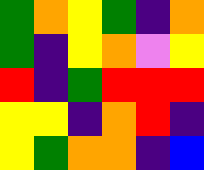[["green", "orange", "yellow", "green", "indigo", "orange"], ["green", "indigo", "yellow", "orange", "violet", "yellow"], ["red", "indigo", "green", "red", "red", "red"], ["yellow", "yellow", "indigo", "orange", "red", "indigo"], ["yellow", "green", "orange", "orange", "indigo", "blue"]]